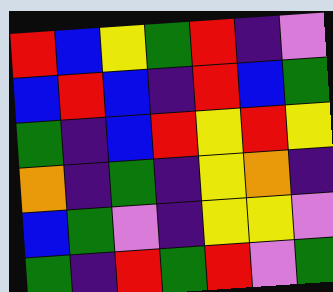[["red", "blue", "yellow", "green", "red", "indigo", "violet"], ["blue", "red", "blue", "indigo", "red", "blue", "green"], ["green", "indigo", "blue", "red", "yellow", "red", "yellow"], ["orange", "indigo", "green", "indigo", "yellow", "orange", "indigo"], ["blue", "green", "violet", "indigo", "yellow", "yellow", "violet"], ["green", "indigo", "red", "green", "red", "violet", "green"]]